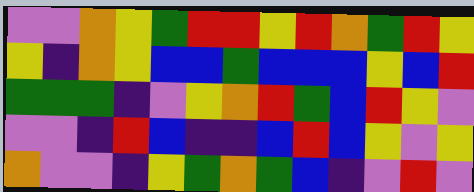[["violet", "violet", "orange", "yellow", "green", "red", "red", "yellow", "red", "orange", "green", "red", "yellow"], ["yellow", "indigo", "orange", "yellow", "blue", "blue", "green", "blue", "blue", "blue", "yellow", "blue", "red"], ["green", "green", "green", "indigo", "violet", "yellow", "orange", "red", "green", "blue", "red", "yellow", "violet"], ["violet", "violet", "indigo", "red", "blue", "indigo", "indigo", "blue", "red", "blue", "yellow", "violet", "yellow"], ["orange", "violet", "violet", "indigo", "yellow", "green", "orange", "green", "blue", "indigo", "violet", "red", "violet"]]